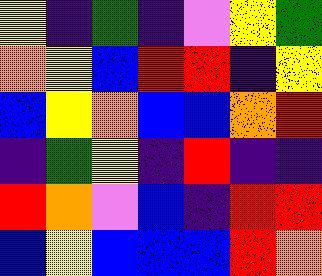[["yellow", "indigo", "green", "indigo", "violet", "yellow", "green"], ["orange", "yellow", "blue", "red", "red", "indigo", "yellow"], ["blue", "yellow", "orange", "blue", "blue", "orange", "red"], ["indigo", "green", "yellow", "indigo", "red", "indigo", "indigo"], ["red", "orange", "violet", "blue", "indigo", "red", "red"], ["blue", "yellow", "blue", "blue", "blue", "red", "orange"]]